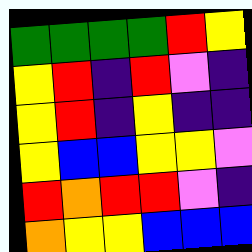[["green", "green", "green", "green", "red", "yellow"], ["yellow", "red", "indigo", "red", "violet", "indigo"], ["yellow", "red", "indigo", "yellow", "indigo", "indigo"], ["yellow", "blue", "blue", "yellow", "yellow", "violet"], ["red", "orange", "red", "red", "violet", "indigo"], ["orange", "yellow", "yellow", "blue", "blue", "blue"]]